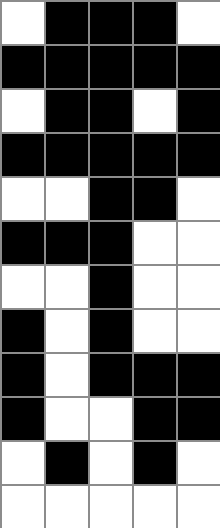[["white", "black", "black", "black", "white"], ["black", "black", "black", "black", "black"], ["white", "black", "black", "white", "black"], ["black", "black", "black", "black", "black"], ["white", "white", "black", "black", "white"], ["black", "black", "black", "white", "white"], ["white", "white", "black", "white", "white"], ["black", "white", "black", "white", "white"], ["black", "white", "black", "black", "black"], ["black", "white", "white", "black", "black"], ["white", "black", "white", "black", "white"], ["white", "white", "white", "white", "white"]]